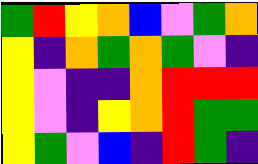[["green", "red", "yellow", "orange", "blue", "violet", "green", "orange"], ["yellow", "indigo", "orange", "green", "orange", "green", "violet", "indigo"], ["yellow", "violet", "indigo", "indigo", "orange", "red", "red", "red"], ["yellow", "violet", "indigo", "yellow", "orange", "red", "green", "green"], ["yellow", "green", "violet", "blue", "indigo", "red", "green", "indigo"]]